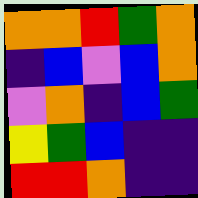[["orange", "orange", "red", "green", "orange"], ["indigo", "blue", "violet", "blue", "orange"], ["violet", "orange", "indigo", "blue", "green"], ["yellow", "green", "blue", "indigo", "indigo"], ["red", "red", "orange", "indigo", "indigo"]]